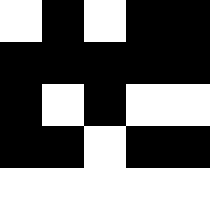[["white", "black", "white", "black", "black"], ["black", "black", "black", "black", "black"], ["black", "white", "black", "white", "white"], ["black", "black", "white", "black", "black"], ["white", "white", "white", "white", "white"]]